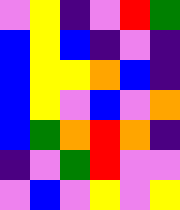[["violet", "yellow", "indigo", "violet", "red", "green"], ["blue", "yellow", "blue", "indigo", "violet", "indigo"], ["blue", "yellow", "yellow", "orange", "blue", "indigo"], ["blue", "yellow", "violet", "blue", "violet", "orange"], ["blue", "green", "orange", "red", "orange", "indigo"], ["indigo", "violet", "green", "red", "violet", "violet"], ["violet", "blue", "violet", "yellow", "violet", "yellow"]]